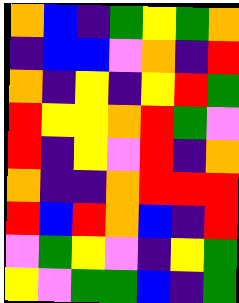[["orange", "blue", "indigo", "green", "yellow", "green", "orange"], ["indigo", "blue", "blue", "violet", "orange", "indigo", "red"], ["orange", "indigo", "yellow", "indigo", "yellow", "red", "green"], ["red", "yellow", "yellow", "orange", "red", "green", "violet"], ["red", "indigo", "yellow", "violet", "red", "indigo", "orange"], ["orange", "indigo", "indigo", "orange", "red", "red", "red"], ["red", "blue", "red", "orange", "blue", "indigo", "red"], ["violet", "green", "yellow", "violet", "indigo", "yellow", "green"], ["yellow", "violet", "green", "green", "blue", "indigo", "green"]]